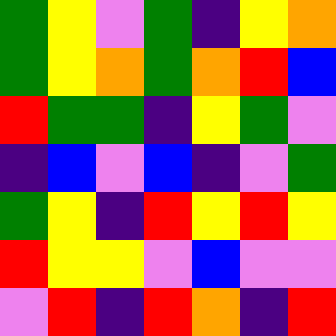[["green", "yellow", "violet", "green", "indigo", "yellow", "orange"], ["green", "yellow", "orange", "green", "orange", "red", "blue"], ["red", "green", "green", "indigo", "yellow", "green", "violet"], ["indigo", "blue", "violet", "blue", "indigo", "violet", "green"], ["green", "yellow", "indigo", "red", "yellow", "red", "yellow"], ["red", "yellow", "yellow", "violet", "blue", "violet", "violet"], ["violet", "red", "indigo", "red", "orange", "indigo", "red"]]